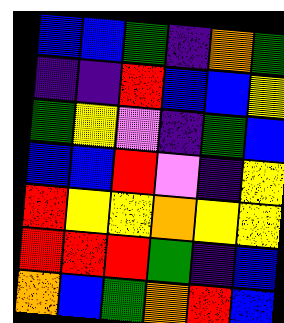[["blue", "blue", "green", "indigo", "orange", "green"], ["indigo", "indigo", "red", "blue", "blue", "yellow"], ["green", "yellow", "violet", "indigo", "green", "blue"], ["blue", "blue", "red", "violet", "indigo", "yellow"], ["red", "yellow", "yellow", "orange", "yellow", "yellow"], ["red", "red", "red", "green", "indigo", "blue"], ["orange", "blue", "green", "orange", "red", "blue"]]